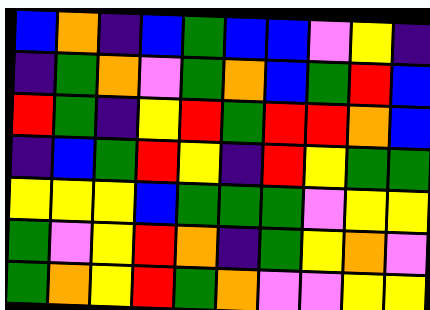[["blue", "orange", "indigo", "blue", "green", "blue", "blue", "violet", "yellow", "indigo"], ["indigo", "green", "orange", "violet", "green", "orange", "blue", "green", "red", "blue"], ["red", "green", "indigo", "yellow", "red", "green", "red", "red", "orange", "blue"], ["indigo", "blue", "green", "red", "yellow", "indigo", "red", "yellow", "green", "green"], ["yellow", "yellow", "yellow", "blue", "green", "green", "green", "violet", "yellow", "yellow"], ["green", "violet", "yellow", "red", "orange", "indigo", "green", "yellow", "orange", "violet"], ["green", "orange", "yellow", "red", "green", "orange", "violet", "violet", "yellow", "yellow"]]